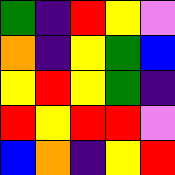[["green", "indigo", "red", "yellow", "violet"], ["orange", "indigo", "yellow", "green", "blue"], ["yellow", "red", "yellow", "green", "indigo"], ["red", "yellow", "red", "red", "violet"], ["blue", "orange", "indigo", "yellow", "red"]]